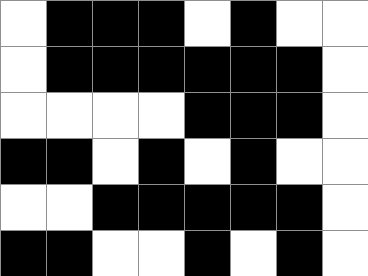[["white", "black", "black", "black", "white", "black", "white", "white"], ["white", "black", "black", "black", "black", "black", "black", "white"], ["white", "white", "white", "white", "black", "black", "black", "white"], ["black", "black", "white", "black", "white", "black", "white", "white"], ["white", "white", "black", "black", "black", "black", "black", "white"], ["black", "black", "white", "white", "black", "white", "black", "white"]]